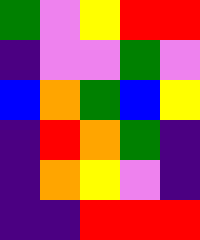[["green", "violet", "yellow", "red", "red"], ["indigo", "violet", "violet", "green", "violet"], ["blue", "orange", "green", "blue", "yellow"], ["indigo", "red", "orange", "green", "indigo"], ["indigo", "orange", "yellow", "violet", "indigo"], ["indigo", "indigo", "red", "red", "red"]]